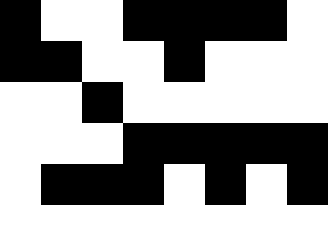[["black", "white", "white", "black", "black", "black", "black", "white"], ["black", "black", "white", "white", "black", "white", "white", "white"], ["white", "white", "black", "white", "white", "white", "white", "white"], ["white", "white", "white", "black", "black", "black", "black", "black"], ["white", "black", "black", "black", "white", "black", "white", "black"], ["white", "white", "white", "white", "white", "white", "white", "white"]]